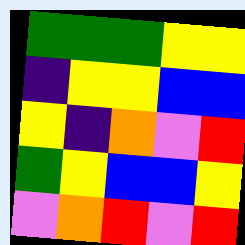[["green", "green", "green", "yellow", "yellow"], ["indigo", "yellow", "yellow", "blue", "blue"], ["yellow", "indigo", "orange", "violet", "red"], ["green", "yellow", "blue", "blue", "yellow"], ["violet", "orange", "red", "violet", "red"]]